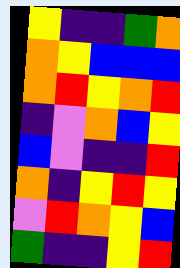[["yellow", "indigo", "indigo", "green", "orange"], ["orange", "yellow", "blue", "blue", "blue"], ["orange", "red", "yellow", "orange", "red"], ["indigo", "violet", "orange", "blue", "yellow"], ["blue", "violet", "indigo", "indigo", "red"], ["orange", "indigo", "yellow", "red", "yellow"], ["violet", "red", "orange", "yellow", "blue"], ["green", "indigo", "indigo", "yellow", "red"]]